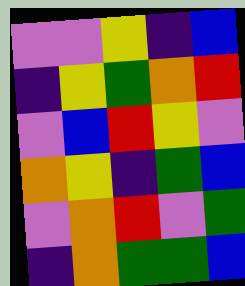[["violet", "violet", "yellow", "indigo", "blue"], ["indigo", "yellow", "green", "orange", "red"], ["violet", "blue", "red", "yellow", "violet"], ["orange", "yellow", "indigo", "green", "blue"], ["violet", "orange", "red", "violet", "green"], ["indigo", "orange", "green", "green", "blue"]]